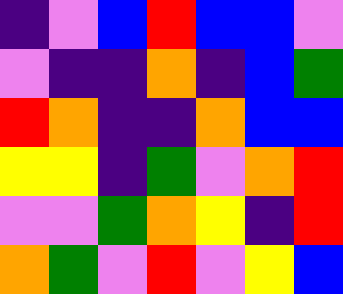[["indigo", "violet", "blue", "red", "blue", "blue", "violet"], ["violet", "indigo", "indigo", "orange", "indigo", "blue", "green"], ["red", "orange", "indigo", "indigo", "orange", "blue", "blue"], ["yellow", "yellow", "indigo", "green", "violet", "orange", "red"], ["violet", "violet", "green", "orange", "yellow", "indigo", "red"], ["orange", "green", "violet", "red", "violet", "yellow", "blue"]]